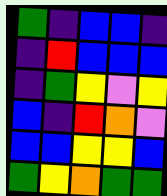[["green", "indigo", "blue", "blue", "indigo"], ["indigo", "red", "blue", "blue", "blue"], ["indigo", "green", "yellow", "violet", "yellow"], ["blue", "indigo", "red", "orange", "violet"], ["blue", "blue", "yellow", "yellow", "blue"], ["green", "yellow", "orange", "green", "green"]]